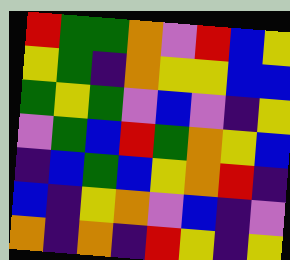[["red", "green", "green", "orange", "violet", "red", "blue", "yellow"], ["yellow", "green", "indigo", "orange", "yellow", "yellow", "blue", "blue"], ["green", "yellow", "green", "violet", "blue", "violet", "indigo", "yellow"], ["violet", "green", "blue", "red", "green", "orange", "yellow", "blue"], ["indigo", "blue", "green", "blue", "yellow", "orange", "red", "indigo"], ["blue", "indigo", "yellow", "orange", "violet", "blue", "indigo", "violet"], ["orange", "indigo", "orange", "indigo", "red", "yellow", "indigo", "yellow"]]